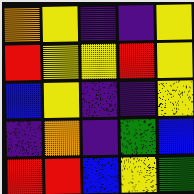[["orange", "yellow", "indigo", "indigo", "yellow"], ["red", "yellow", "yellow", "red", "yellow"], ["blue", "yellow", "indigo", "indigo", "yellow"], ["indigo", "orange", "indigo", "green", "blue"], ["red", "red", "blue", "yellow", "green"]]